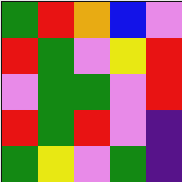[["green", "red", "orange", "blue", "violet"], ["red", "green", "violet", "yellow", "red"], ["violet", "green", "green", "violet", "red"], ["red", "green", "red", "violet", "indigo"], ["green", "yellow", "violet", "green", "indigo"]]